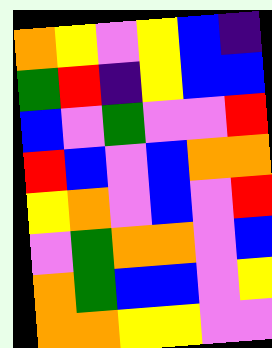[["orange", "yellow", "violet", "yellow", "blue", "indigo"], ["green", "red", "indigo", "yellow", "blue", "blue"], ["blue", "violet", "green", "violet", "violet", "red"], ["red", "blue", "violet", "blue", "orange", "orange"], ["yellow", "orange", "violet", "blue", "violet", "red"], ["violet", "green", "orange", "orange", "violet", "blue"], ["orange", "green", "blue", "blue", "violet", "yellow"], ["orange", "orange", "yellow", "yellow", "violet", "violet"]]